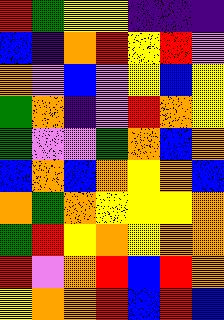[["red", "green", "yellow", "yellow", "indigo", "indigo", "indigo"], ["blue", "indigo", "orange", "red", "yellow", "red", "violet"], ["orange", "violet", "blue", "violet", "yellow", "blue", "yellow"], ["green", "orange", "indigo", "violet", "red", "orange", "yellow"], ["green", "violet", "violet", "green", "orange", "blue", "orange"], ["blue", "orange", "blue", "orange", "yellow", "orange", "blue"], ["orange", "green", "orange", "yellow", "yellow", "yellow", "orange"], ["green", "red", "yellow", "orange", "yellow", "orange", "orange"], ["red", "violet", "orange", "red", "blue", "red", "orange"], ["yellow", "orange", "orange", "red", "blue", "red", "blue"]]